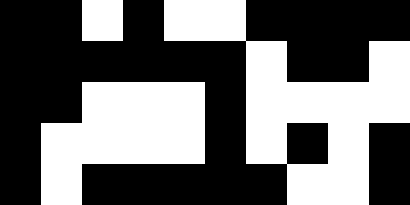[["black", "black", "white", "black", "white", "white", "black", "black", "black", "black"], ["black", "black", "black", "black", "black", "black", "white", "black", "black", "white"], ["black", "black", "white", "white", "white", "black", "white", "white", "white", "white"], ["black", "white", "white", "white", "white", "black", "white", "black", "white", "black"], ["black", "white", "black", "black", "black", "black", "black", "white", "white", "black"]]